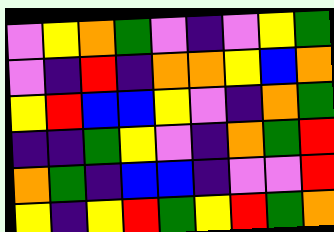[["violet", "yellow", "orange", "green", "violet", "indigo", "violet", "yellow", "green"], ["violet", "indigo", "red", "indigo", "orange", "orange", "yellow", "blue", "orange"], ["yellow", "red", "blue", "blue", "yellow", "violet", "indigo", "orange", "green"], ["indigo", "indigo", "green", "yellow", "violet", "indigo", "orange", "green", "red"], ["orange", "green", "indigo", "blue", "blue", "indigo", "violet", "violet", "red"], ["yellow", "indigo", "yellow", "red", "green", "yellow", "red", "green", "orange"]]